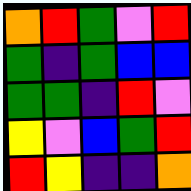[["orange", "red", "green", "violet", "red"], ["green", "indigo", "green", "blue", "blue"], ["green", "green", "indigo", "red", "violet"], ["yellow", "violet", "blue", "green", "red"], ["red", "yellow", "indigo", "indigo", "orange"]]